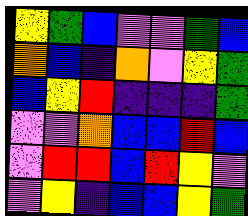[["yellow", "green", "blue", "violet", "violet", "green", "blue"], ["orange", "blue", "indigo", "orange", "violet", "yellow", "green"], ["blue", "yellow", "red", "indigo", "indigo", "indigo", "green"], ["violet", "violet", "orange", "blue", "blue", "red", "blue"], ["violet", "red", "red", "blue", "red", "yellow", "violet"], ["violet", "yellow", "indigo", "blue", "blue", "yellow", "green"]]